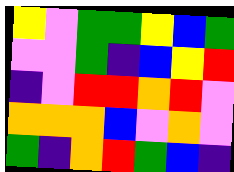[["yellow", "violet", "green", "green", "yellow", "blue", "green"], ["violet", "violet", "green", "indigo", "blue", "yellow", "red"], ["indigo", "violet", "red", "red", "orange", "red", "violet"], ["orange", "orange", "orange", "blue", "violet", "orange", "violet"], ["green", "indigo", "orange", "red", "green", "blue", "indigo"]]